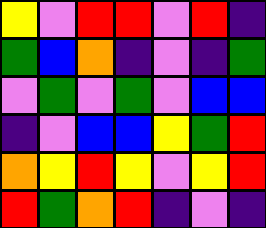[["yellow", "violet", "red", "red", "violet", "red", "indigo"], ["green", "blue", "orange", "indigo", "violet", "indigo", "green"], ["violet", "green", "violet", "green", "violet", "blue", "blue"], ["indigo", "violet", "blue", "blue", "yellow", "green", "red"], ["orange", "yellow", "red", "yellow", "violet", "yellow", "red"], ["red", "green", "orange", "red", "indigo", "violet", "indigo"]]